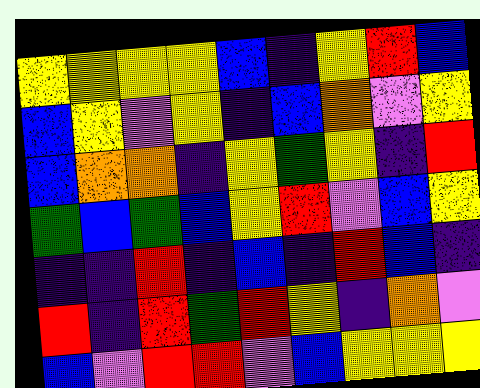[["yellow", "yellow", "yellow", "yellow", "blue", "indigo", "yellow", "red", "blue"], ["blue", "yellow", "violet", "yellow", "indigo", "blue", "orange", "violet", "yellow"], ["blue", "orange", "orange", "indigo", "yellow", "green", "yellow", "indigo", "red"], ["green", "blue", "green", "blue", "yellow", "red", "violet", "blue", "yellow"], ["indigo", "indigo", "red", "indigo", "blue", "indigo", "red", "blue", "indigo"], ["red", "indigo", "red", "green", "red", "yellow", "indigo", "orange", "violet"], ["blue", "violet", "red", "red", "violet", "blue", "yellow", "yellow", "yellow"]]